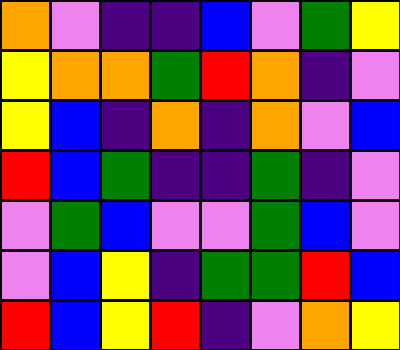[["orange", "violet", "indigo", "indigo", "blue", "violet", "green", "yellow"], ["yellow", "orange", "orange", "green", "red", "orange", "indigo", "violet"], ["yellow", "blue", "indigo", "orange", "indigo", "orange", "violet", "blue"], ["red", "blue", "green", "indigo", "indigo", "green", "indigo", "violet"], ["violet", "green", "blue", "violet", "violet", "green", "blue", "violet"], ["violet", "blue", "yellow", "indigo", "green", "green", "red", "blue"], ["red", "blue", "yellow", "red", "indigo", "violet", "orange", "yellow"]]